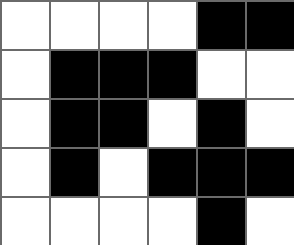[["white", "white", "white", "white", "black", "black"], ["white", "black", "black", "black", "white", "white"], ["white", "black", "black", "white", "black", "white"], ["white", "black", "white", "black", "black", "black"], ["white", "white", "white", "white", "black", "white"]]